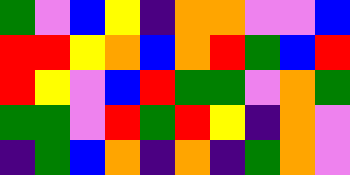[["green", "violet", "blue", "yellow", "indigo", "orange", "orange", "violet", "violet", "blue"], ["red", "red", "yellow", "orange", "blue", "orange", "red", "green", "blue", "red"], ["red", "yellow", "violet", "blue", "red", "green", "green", "violet", "orange", "green"], ["green", "green", "violet", "red", "green", "red", "yellow", "indigo", "orange", "violet"], ["indigo", "green", "blue", "orange", "indigo", "orange", "indigo", "green", "orange", "violet"]]